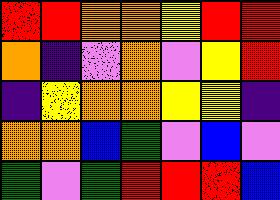[["red", "red", "orange", "orange", "yellow", "red", "red"], ["orange", "indigo", "violet", "orange", "violet", "yellow", "red"], ["indigo", "yellow", "orange", "orange", "yellow", "yellow", "indigo"], ["orange", "orange", "blue", "green", "violet", "blue", "violet"], ["green", "violet", "green", "red", "red", "red", "blue"]]